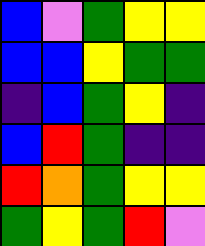[["blue", "violet", "green", "yellow", "yellow"], ["blue", "blue", "yellow", "green", "green"], ["indigo", "blue", "green", "yellow", "indigo"], ["blue", "red", "green", "indigo", "indigo"], ["red", "orange", "green", "yellow", "yellow"], ["green", "yellow", "green", "red", "violet"]]